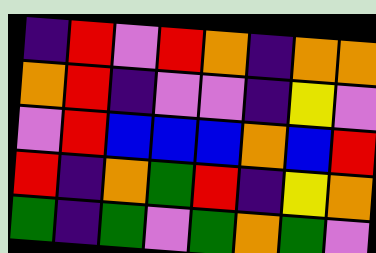[["indigo", "red", "violet", "red", "orange", "indigo", "orange", "orange"], ["orange", "red", "indigo", "violet", "violet", "indigo", "yellow", "violet"], ["violet", "red", "blue", "blue", "blue", "orange", "blue", "red"], ["red", "indigo", "orange", "green", "red", "indigo", "yellow", "orange"], ["green", "indigo", "green", "violet", "green", "orange", "green", "violet"]]